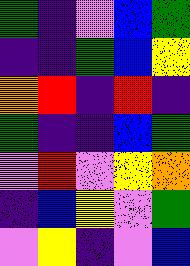[["green", "indigo", "violet", "blue", "green"], ["indigo", "indigo", "green", "blue", "yellow"], ["orange", "red", "indigo", "red", "indigo"], ["green", "indigo", "indigo", "blue", "green"], ["violet", "red", "violet", "yellow", "orange"], ["indigo", "blue", "yellow", "violet", "green"], ["violet", "yellow", "indigo", "violet", "blue"]]